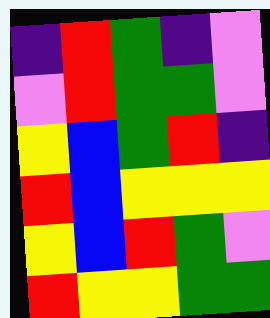[["indigo", "red", "green", "indigo", "violet"], ["violet", "red", "green", "green", "violet"], ["yellow", "blue", "green", "red", "indigo"], ["red", "blue", "yellow", "yellow", "yellow"], ["yellow", "blue", "red", "green", "violet"], ["red", "yellow", "yellow", "green", "green"]]